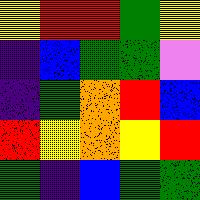[["yellow", "red", "red", "green", "yellow"], ["indigo", "blue", "green", "green", "violet"], ["indigo", "green", "orange", "red", "blue"], ["red", "yellow", "orange", "yellow", "red"], ["green", "indigo", "blue", "green", "green"]]